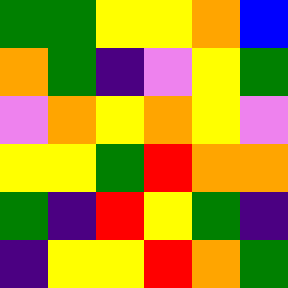[["green", "green", "yellow", "yellow", "orange", "blue"], ["orange", "green", "indigo", "violet", "yellow", "green"], ["violet", "orange", "yellow", "orange", "yellow", "violet"], ["yellow", "yellow", "green", "red", "orange", "orange"], ["green", "indigo", "red", "yellow", "green", "indigo"], ["indigo", "yellow", "yellow", "red", "orange", "green"]]